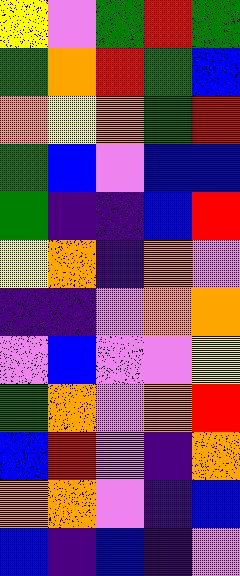[["yellow", "violet", "green", "red", "green"], ["green", "orange", "red", "green", "blue"], ["orange", "yellow", "orange", "green", "red"], ["green", "blue", "violet", "blue", "blue"], ["green", "indigo", "indigo", "blue", "red"], ["yellow", "orange", "indigo", "orange", "violet"], ["indigo", "indigo", "violet", "orange", "orange"], ["violet", "blue", "violet", "violet", "yellow"], ["green", "orange", "violet", "orange", "red"], ["blue", "red", "violet", "indigo", "orange"], ["orange", "orange", "violet", "indigo", "blue"], ["blue", "indigo", "blue", "indigo", "violet"]]